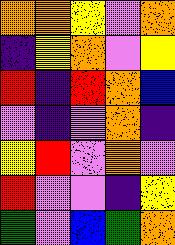[["orange", "orange", "yellow", "violet", "orange"], ["indigo", "yellow", "orange", "violet", "yellow"], ["red", "indigo", "red", "orange", "blue"], ["violet", "indigo", "violet", "orange", "indigo"], ["yellow", "red", "violet", "orange", "violet"], ["red", "violet", "violet", "indigo", "yellow"], ["green", "violet", "blue", "green", "orange"]]